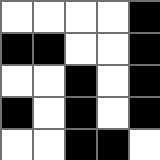[["white", "white", "white", "white", "black"], ["black", "black", "white", "white", "black"], ["white", "white", "black", "white", "black"], ["black", "white", "black", "white", "black"], ["white", "white", "black", "black", "white"]]